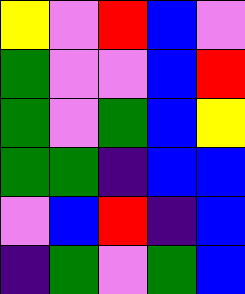[["yellow", "violet", "red", "blue", "violet"], ["green", "violet", "violet", "blue", "red"], ["green", "violet", "green", "blue", "yellow"], ["green", "green", "indigo", "blue", "blue"], ["violet", "blue", "red", "indigo", "blue"], ["indigo", "green", "violet", "green", "blue"]]